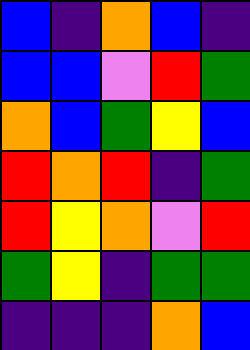[["blue", "indigo", "orange", "blue", "indigo"], ["blue", "blue", "violet", "red", "green"], ["orange", "blue", "green", "yellow", "blue"], ["red", "orange", "red", "indigo", "green"], ["red", "yellow", "orange", "violet", "red"], ["green", "yellow", "indigo", "green", "green"], ["indigo", "indigo", "indigo", "orange", "blue"]]